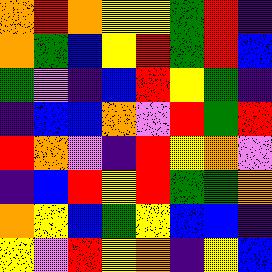[["orange", "red", "orange", "yellow", "yellow", "green", "red", "indigo"], ["orange", "green", "blue", "yellow", "red", "green", "red", "blue"], ["green", "violet", "indigo", "blue", "red", "yellow", "green", "indigo"], ["indigo", "blue", "blue", "orange", "violet", "red", "green", "red"], ["red", "orange", "violet", "indigo", "red", "yellow", "orange", "violet"], ["indigo", "blue", "red", "yellow", "red", "green", "green", "orange"], ["orange", "yellow", "blue", "green", "yellow", "blue", "blue", "indigo"], ["yellow", "violet", "red", "yellow", "orange", "indigo", "yellow", "blue"]]